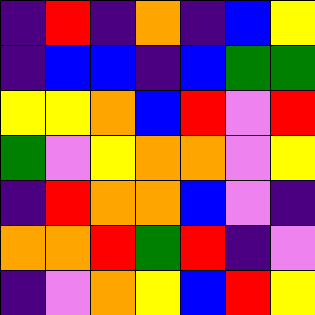[["indigo", "red", "indigo", "orange", "indigo", "blue", "yellow"], ["indigo", "blue", "blue", "indigo", "blue", "green", "green"], ["yellow", "yellow", "orange", "blue", "red", "violet", "red"], ["green", "violet", "yellow", "orange", "orange", "violet", "yellow"], ["indigo", "red", "orange", "orange", "blue", "violet", "indigo"], ["orange", "orange", "red", "green", "red", "indigo", "violet"], ["indigo", "violet", "orange", "yellow", "blue", "red", "yellow"]]